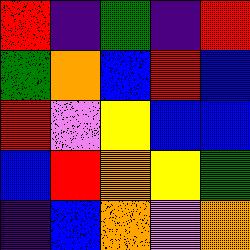[["red", "indigo", "green", "indigo", "red"], ["green", "orange", "blue", "red", "blue"], ["red", "violet", "yellow", "blue", "blue"], ["blue", "red", "orange", "yellow", "green"], ["indigo", "blue", "orange", "violet", "orange"]]